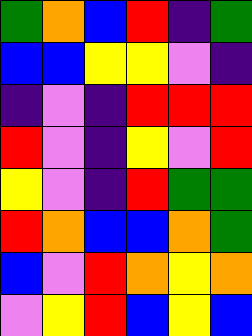[["green", "orange", "blue", "red", "indigo", "green"], ["blue", "blue", "yellow", "yellow", "violet", "indigo"], ["indigo", "violet", "indigo", "red", "red", "red"], ["red", "violet", "indigo", "yellow", "violet", "red"], ["yellow", "violet", "indigo", "red", "green", "green"], ["red", "orange", "blue", "blue", "orange", "green"], ["blue", "violet", "red", "orange", "yellow", "orange"], ["violet", "yellow", "red", "blue", "yellow", "blue"]]